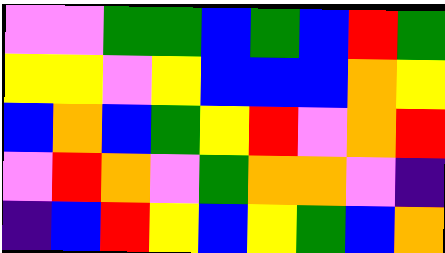[["violet", "violet", "green", "green", "blue", "green", "blue", "red", "green"], ["yellow", "yellow", "violet", "yellow", "blue", "blue", "blue", "orange", "yellow"], ["blue", "orange", "blue", "green", "yellow", "red", "violet", "orange", "red"], ["violet", "red", "orange", "violet", "green", "orange", "orange", "violet", "indigo"], ["indigo", "blue", "red", "yellow", "blue", "yellow", "green", "blue", "orange"]]